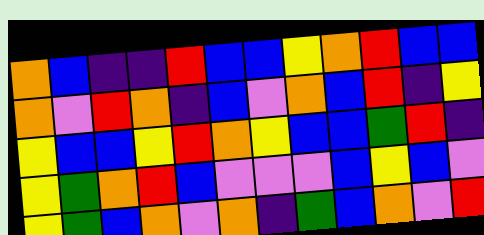[["orange", "blue", "indigo", "indigo", "red", "blue", "blue", "yellow", "orange", "red", "blue", "blue"], ["orange", "violet", "red", "orange", "indigo", "blue", "violet", "orange", "blue", "red", "indigo", "yellow"], ["yellow", "blue", "blue", "yellow", "red", "orange", "yellow", "blue", "blue", "green", "red", "indigo"], ["yellow", "green", "orange", "red", "blue", "violet", "violet", "violet", "blue", "yellow", "blue", "violet"], ["yellow", "green", "blue", "orange", "violet", "orange", "indigo", "green", "blue", "orange", "violet", "red"]]